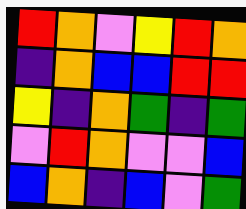[["red", "orange", "violet", "yellow", "red", "orange"], ["indigo", "orange", "blue", "blue", "red", "red"], ["yellow", "indigo", "orange", "green", "indigo", "green"], ["violet", "red", "orange", "violet", "violet", "blue"], ["blue", "orange", "indigo", "blue", "violet", "green"]]